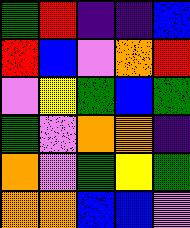[["green", "red", "indigo", "indigo", "blue"], ["red", "blue", "violet", "orange", "red"], ["violet", "yellow", "green", "blue", "green"], ["green", "violet", "orange", "orange", "indigo"], ["orange", "violet", "green", "yellow", "green"], ["orange", "orange", "blue", "blue", "violet"]]